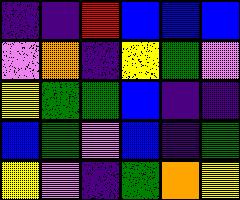[["indigo", "indigo", "red", "blue", "blue", "blue"], ["violet", "orange", "indigo", "yellow", "green", "violet"], ["yellow", "green", "green", "blue", "indigo", "indigo"], ["blue", "green", "violet", "blue", "indigo", "green"], ["yellow", "violet", "indigo", "green", "orange", "yellow"]]